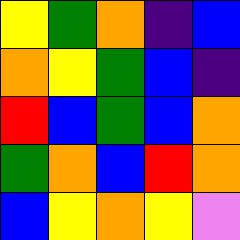[["yellow", "green", "orange", "indigo", "blue"], ["orange", "yellow", "green", "blue", "indigo"], ["red", "blue", "green", "blue", "orange"], ["green", "orange", "blue", "red", "orange"], ["blue", "yellow", "orange", "yellow", "violet"]]